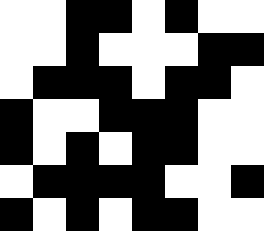[["white", "white", "black", "black", "white", "black", "white", "white"], ["white", "white", "black", "white", "white", "white", "black", "black"], ["white", "black", "black", "black", "white", "black", "black", "white"], ["black", "white", "white", "black", "black", "black", "white", "white"], ["black", "white", "black", "white", "black", "black", "white", "white"], ["white", "black", "black", "black", "black", "white", "white", "black"], ["black", "white", "black", "white", "black", "black", "white", "white"]]